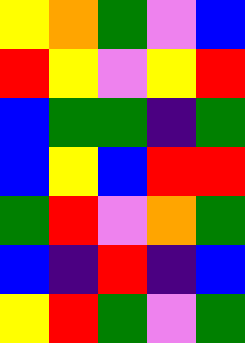[["yellow", "orange", "green", "violet", "blue"], ["red", "yellow", "violet", "yellow", "red"], ["blue", "green", "green", "indigo", "green"], ["blue", "yellow", "blue", "red", "red"], ["green", "red", "violet", "orange", "green"], ["blue", "indigo", "red", "indigo", "blue"], ["yellow", "red", "green", "violet", "green"]]